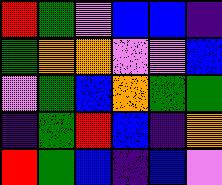[["red", "green", "violet", "blue", "blue", "indigo"], ["green", "orange", "orange", "violet", "violet", "blue"], ["violet", "green", "blue", "orange", "green", "green"], ["indigo", "green", "red", "blue", "indigo", "orange"], ["red", "green", "blue", "indigo", "blue", "violet"]]